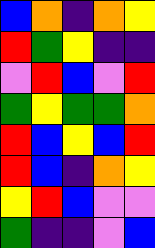[["blue", "orange", "indigo", "orange", "yellow"], ["red", "green", "yellow", "indigo", "indigo"], ["violet", "red", "blue", "violet", "red"], ["green", "yellow", "green", "green", "orange"], ["red", "blue", "yellow", "blue", "red"], ["red", "blue", "indigo", "orange", "yellow"], ["yellow", "red", "blue", "violet", "violet"], ["green", "indigo", "indigo", "violet", "blue"]]